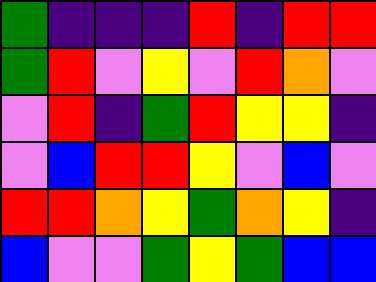[["green", "indigo", "indigo", "indigo", "red", "indigo", "red", "red"], ["green", "red", "violet", "yellow", "violet", "red", "orange", "violet"], ["violet", "red", "indigo", "green", "red", "yellow", "yellow", "indigo"], ["violet", "blue", "red", "red", "yellow", "violet", "blue", "violet"], ["red", "red", "orange", "yellow", "green", "orange", "yellow", "indigo"], ["blue", "violet", "violet", "green", "yellow", "green", "blue", "blue"]]